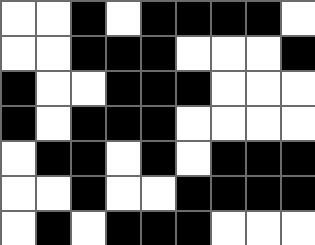[["white", "white", "black", "white", "black", "black", "black", "black", "white"], ["white", "white", "black", "black", "black", "white", "white", "white", "black"], ["black", "white", "white", "black", "black", "black", "white", "white", "white"], ["black", "white", "black", "black", "black", "white", "white", "white", "white"], ["white", "black", "black", "white", "black", "white", "black", "black", "black"], ["white", "white", "black", "white", "white", "black", "black", "black", "black"], ["white", "black", "white", "black", "black", "black", "white", "white", "white"]]